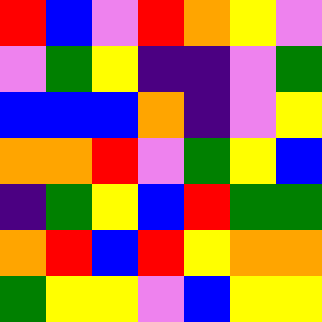[["red", "blue", "violet", "red", "orange", "yellow", "violet"], ["violet", "green", "yellow", "indigo", "indigo", "violet", "green"], ["blue", "blue", "blue", "orange", "indigo", "violet", "yellow"], ["orange", "orange", "red", "violet", "green", "yellow", "blue"], ["indigo", "green", "yellow", "blue", "red", "green", "green"], ["orange", "red", "blue", "red", "yellow", "orange", "orange"], ["green", "yellow", "yellow", "violet", "blue", "yellow", "yellow"]]